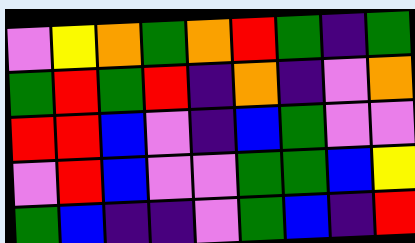[["violet", "yellow", "orange", "green", "orange", "red", "green", "indigo", "green"], ["green", "red", "green", "red", "indigo", "orange", "indigo", "violet", "orange"], ["red", "red", "blue", "violet", "indigo", "blue", "green", "violet", "violet"], ["violet", "red", "blue", "violet", "violet", "green", "green", "blue", "yellow"], ["green", "blue", "indigo", "indigo", "violet", "green", "blue", "indigo", "red"]]